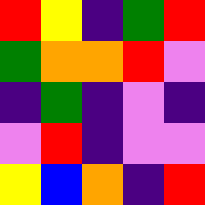[["red", "yellow", "indigo", "green", "red"], ["green", "orange", "orange", "red", "violet"], ["indigo", "green", "indigo", "violet", "indigo"], ["violet", "red", "indigo", "violet", "violet"], ["yellow", "blue", "orange", "indigo", "red"]]